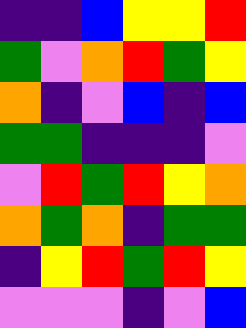[["indigo", "indigo", "blue", "yellow", "yellow", "red"], ["green", "violet", "orange", "red", "green", "yellow"], ["orange", "indigo", "violet", "blue", "indigo", "blue"], ["green", "green", "indigo", "indigo", "indigo", "violet"], ["violet", "red", "green", "red", "yellow", "orange"], ["orange", "green", "orange", "indigo", "green", "green"], ["indigo", "yellow", "red", "green", "red", "yellow"], ["violet", "violet", "violet", "indigo", "violet", "blue"]]